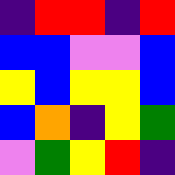[["indigo", "red", "red", "indigo", "red"], ["blue", "blue", "violet", "violet", "blue"], ["yellow", "blue", "yellow", "yellow", "blue"], ["blue", "orange", "indigo", "yellow", "green"], ["violet", "green", "yellow", "red", "indigo"]]